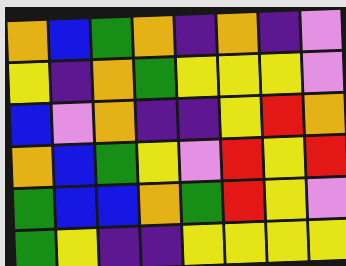[["orange", "blue", "green", "orange", "indigo", "orange", "indigo", "violet"], ["yellow", "indigo", "orange", "green", "yellow", "yellow", "yellow", "violet"], ["blue", "violet", "orange", "indigo", "indigo", "yellow", "red", "orange"], ["orange", "blue", "green", "yellow", "violet", "red", "yellow", "red"], ["green", "blue", "blue", "orange", "green", "red", "yellow", "violet"], ["green", "yellow", "indigo", "indigo", "yellow", "yellow", "yellow", "yellow"]]